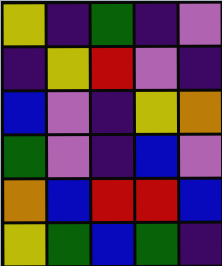[["yellow", "indigo", "green", "indigo", "violet"], ["indigo", "yellow", "red", "violet", "indigo"], ["blue", "violet", "indigo", "yellow", "orange"], ["green", "violet", "indigo", "blue", "violet"], ["orange", "blue", "red", "red", "blue"], ["yellow", "green", "blue", "green", "indigo"]]